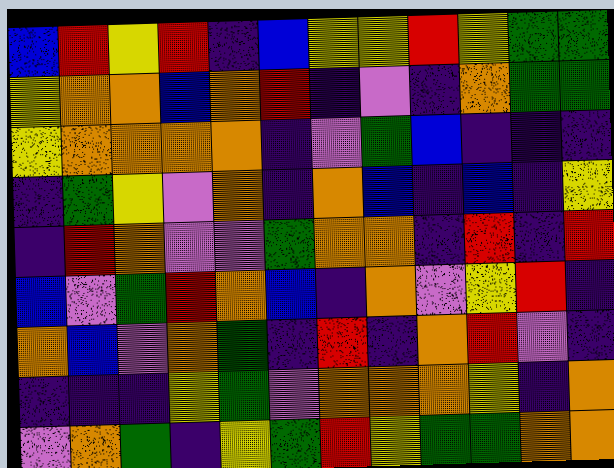[["blue", "red", "yellow", "red", "indigo", "blue", "yellow", "yellow", "red", "yellow", "green", "green"], ["yellow", "orange", "orange", "blue", "orange", "red", "indigo", "violet", "indigo", "orange", "green", "green"], ["yellow", "orange", "orange", "orange", "orange", "indigo", "violet", "green", "blue", "indigo", "indigo", "indigo"], ["indigo", "green", "yellow", "violet", "orange", "indigo", "orange", "blue", "indigo", "blue", "indigo", "yellow"], ["indigo", "red", "orange", "violet", "violet", "green", "orange", "orange", "indigo", "red", "indigo", "red"], ["blue", "violet", "green", "red", "orange", "blue", "indigo", "orange", "violet", "yellow", "red", "indigo"], ["orange", "blue", "violet", "orange", "green", "indigo", "red", "indigo", "orange", "red", "violet", "indigo"], ["indigo", "indigo", "indigo", "yellow", "green", "violet", "orange", "orange", "orange", "yellow", "indigo", "orange"], ["violet", "orange", "green", "indigo", "yellow", "green", "red", "yellow", "green", "green", "orange", "orange"]]